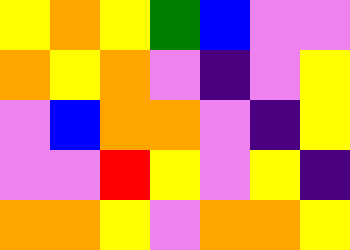[["yellow", "orange", "yellow", "green", "blue", "violet", "violet"], ["orange", "yellow", "orange", "violet", "indigo", "violet", "yellow"], ["violet", "blue", "orange", "orange", "violet", "indigo", "yellow"], ["violet", "violet", "red", "yellow", "violet", "yellow", "indigo"], ["orange", "orange", "yellow", "violet", "orange", "orange", "yellow"]]